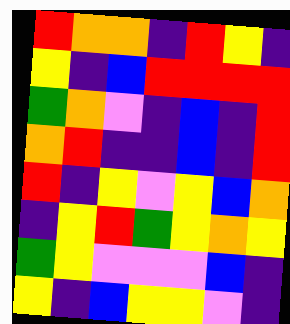[["red", "orange", "orange", "indigo", "red", "yellow", "indigo"], ["yellow", "indigo", "blue", "red", "red", "red", "red"], ["green", "orange", "violet", "indigo", "blue", "indigo", "red"], ["orange", "red", "indigo", "indigo", "blue", "indigo", "red"], ["red", "indigo", "yellow", "violet", "yellow", "blue", "orange"], ["indigo", "yellow", "red", "green", "yellow", "orange", "yellow"], ["green", "yellow", "violet", "violet", "violet", "blue", "indigo"], ["yellow", "indigo", "blue", "yellow", "yellow", "violet", "indigo"]]